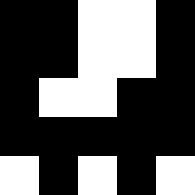[["black", "black", "white", "white", "black"], ["black", "black", "white", "white", "black"], ["black", "white", "white", "black", "black"], ["black", "black", "black", "black", "black"], ["white", "black", "white", "black", "white"]]